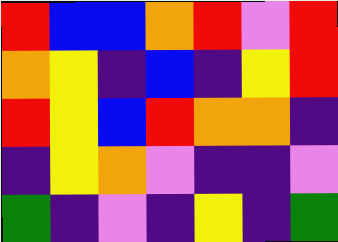[["red", "blue", "blue", "orange", "red", "violet", "red"], ["orange", "yellow", "indigo", "blue", "indigo", "yellow", "red"], ["red", "yellow", "blue", "red", "orange", "orange", "indigo"], ["indigo", "yellow", "orange", "violet", "indigo", "indigo", "violet"], ["green", "indigo", "violet", "indigo", "yellow", "indigo", "green"]]